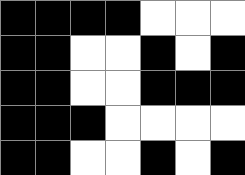[["black", "black", "black", "black", "white", "white", "white"], ["black", "black", "white", "white", "black", "white", "black"], ["black", "black", "white", "white", "black", "black", "black"], ["black", "black", "black", "white", "white", "white", "white"], ["black", "black", "white", "white", "black", "white", "black"]]